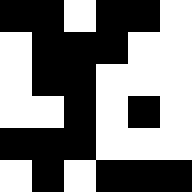[["black", "black", "white", "black", "black", "white"], ["white", "black", "black", "black", "white", "white"], ["white", "black", "black", "white", "white", "white"], ["white", "white", "black", "white", "black", "white"], ["black", "black", "black", "white", "white", "white"], ["white", "black", "white", "black", "black", "black"]]